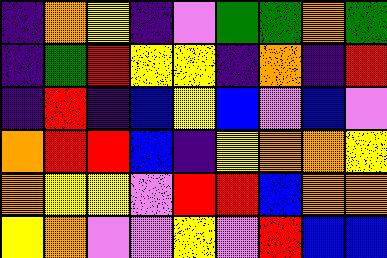[["indigo", "orange", "yellow", "indigo", "violet", "green", "green", "orange", "green"], ["indigo", "green", "red", "yellow", "yellow", "indigo", "orange", "indigo", "red"], ["indigo", "red", "indigo", "blue", "yellow", "blue", "violet", "blue", "violet"], ["orange", "red", "red", "blue", "indigo", "yellow", "orange", "orange", "yellow"], ["orange", "yellow", "yellow", "violet", "red", "red", "blue", "orange", "orange"], ["yellow", "orange", "violet", "violet", "yellow", "violet", "red", "blue", "blue"]]